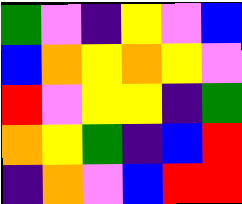[["green", "violet", "indigo", "yellow", "violet", "blue"], ["blue", "orange", "yellow", "orange", "yellow", "violet"], ["red", "violet", "yellow", "yellow", "indigo", "green"], ["orange", "yellow", "green", "indigo", "blue", "red"], ["indigo", "orange", "violet", "blue", "red", "red"]]